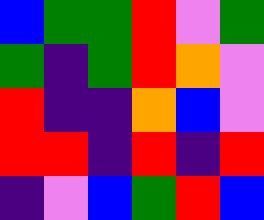[["blue", "green", "green", "red", "violet", "green"], ["green", "indigo", "green", "red", "orange", "violet"], ["red", "indigo", "indigo", "orange", "blue", "violet"], ["red", "red", "indigo", "red", "indigo", "red"], ["indigo", "violet", "blue", "green", "red", "blue"]]